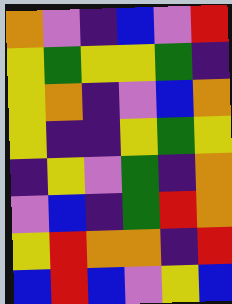[["orange", "violet", "indigo", "blue", "violet", "red"], ["yellow", "green", "yellow", "yellow", "green", "indigo"], ["yellow", "orange", "indigo", "violet", "blue", "orange"], ["yellow", "indigo", "indigo", "yellow", "green", "yellow"], ["indigo", "yellow", "violet", "green", "indigo", "orange"], ["violet", "blue", "indigo", "green", "red", "orange"], ["yellow", "red", "orange", "orange", "indigo", "red"], ["blue", "red", "blue", "violet", "yellow", "blue"]]